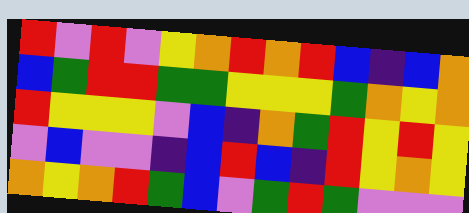[["red", "violet", "red", "violet", "yellow", "orange", "red", "orange", "red", "blue", "indigo", "blue", "orange"], ["blue", "green", "red", "red", "green", "green", "yellow", "yellow", "yellow", "green", "orange", "yellow", "orange"], ["red", "yellow", "yellow", "yellow", "violet", "blue", "indigo", "orange", "green", "red", "yellow", "red", "yellow"], ["violet", "blue", "violet", "violet", "indigo", "blue", "red", "blue", "indigo", "red", "yellow", "orange", "yellow"], ["orange", "yellow", "orange", "red", "green", "blue", "violet", "green", "red", "green", "violet", "violet", "violet"]]